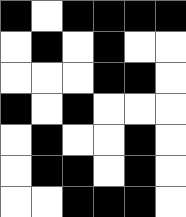[["black", "white", "black", "black", "black", "black"], ["white", "black", "white", "black", "white", "white"], ["white", "white", "white", "black", "black", "white"], ["black", "white", "black", "white", "white", "white"], ["white", "black", "white", "white", "black", "white"], ["white", "black", "black", "white", "black", "white"], ["white", "white", "black", "black", "black", "white"]]